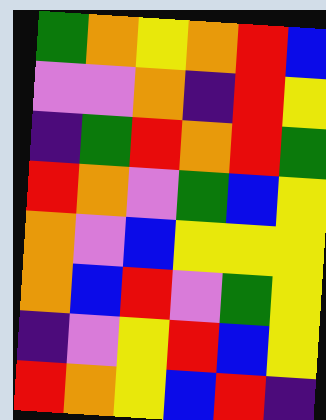[["green", "orange", "yellow", "orange", "red", "blue"], ["violet", "violet", "orange", "indigo", "red", "yellow"], ["indigo", "green", "red", "orange", "red", "green"], ["red", "orange", "violet", "green", "blue", "yellow"], ["orange", "violet", "blue", "yellow", "yellow", "yellow"], ["orange", "blue", "red", "violet", "green", "yellow"], ["indigo", "violet", "yellow", "red", "blue", "yellow"], ["red", "orange", "yellow", "blue", "red", "indigo"]]